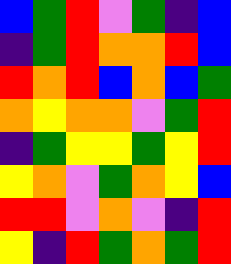[["blue", "green", "red", "violet", "green", "indigo", "blue"], ["indigo", "green", "red", "orange", "orange", "red", "blue"], ["red", "orange", "red", "blue", "orange", "blue", "green"], ["orange", "yellow", "orange", "orange", "violet", "green", "red"], ["indigo", "green", "yellow", "yellow", "green", "yellow", "red"], ["yellow", "orange", "violet", "green", "orange", "yellow", "blue"], ["red", "red", "violet", "orange", "violet", "indigo", "red"], ["yellow", "indigo", "red", "green", "orange", "green", "red"]]